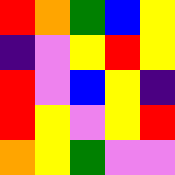[["red", "orange", "green", "blue", "yellow"], ["indigo", "violet", "yellow", "red", "yellow"], ["red", "violet", "blue", "yellow", "indigo"], ["red", "yellow", "violet", "yellow", "red"], ["orange", "yellow", "green", "violet", "violet"]]